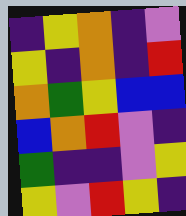[["indigo", "yellow", "orange", "indigo", "violet"], ["yellow", "indigo", "orange", "indigo", "red"], ["orange", "green", "yellow", "blue", "blue"], ["blue", "orange", "red", "violet", "indigo"], ["green", "indigo", "indigo", "violet", "yellow"], ["yellow", "violet", "red", "yellow", "indigo"]]